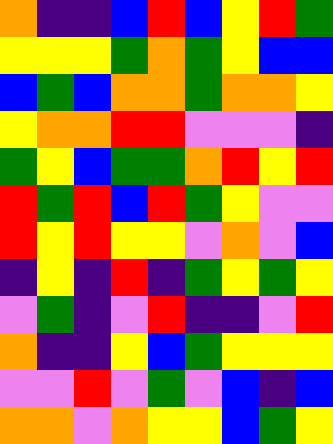[["orange", "indigo", "indigo", "blue", "red", "blue", "yellow", "red", "green"], ["yellow", "yellow", "yellow", "green", "orange", "green", "yellow", "blue", "blue"], ["blue", "green", "blue", "orange", "orange", "green", "orange", "orange", "yellow"], ["yellow", "orange", "orange", "red", "red", "violet", "violet", "violet", "indigo"], ["green", "yellow", "blue", "green", "green", "orange", "red", "yellow", "red"], ["red", "green", "red", "blue", "red", "green", "yellow", "violet", "violet"], ["red", "yellow", "red", "yellow", "yellow", "violet", "orange", "violet", "blue"], ["indigo", "yellow", "indigo", "red", "indigo", "green", "yellow", "green", "yellow"], ["violet", "green", "indigo", "violet", "red", "indigo", "indigo", "violet", "red"], ["orange", "indigo", "indigo", "yellow", "blue", "green", "yellow", "yellow", "yellow"], ["violet", "violet", "red", "violet", "green", "violet", "blue", "indigo", "blue"], ["orange", "orange", "violet", "orange", "yellow", "yellow", "blue", "green", "yellow"]]